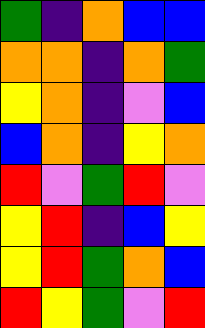[["green", "indigo", "orange", "blue", "blue"], ["orange", "orange", "indigo", "orange", "green"], ["yellow", "orange", "indigo", "violet", "blue"], ["blue", "orange", "indigo", "yellow", "orange"], ["red", "violet", "green", "red", "violet"], ["yellow", "red", "indigo", "blue", "yellow"], ["yellow", "red", "green", "orange", "blue"], ["red", "yellow", "green", "violet", "red"]]